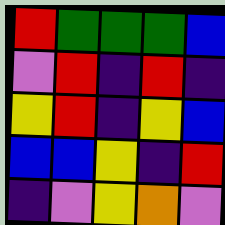[["red", "green", "green", "green", "blue"], ["violet", "red", "indigo", "red", "indigo"], ["yellow", "red", "indigo", "yellow", "blue"], ["blue", "blue", "yellow", "indigo", "red"], ["indigo", "violet", "yellow", "orange", "violet"]]